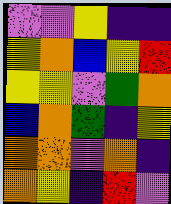[["violet", "violet", "yellow", "indigo", "indigo"], ["yellow", "orange", "blue", "yellow", "red"], ["yellow", "yellow", "violet", "green", "orange"], ["blue", "orange", "green", "indigo", "yellow"], ["orange", "orange", "violet", "orange", "indigo"], ["orange", "yellow", "indigo", "red", "violet"]]